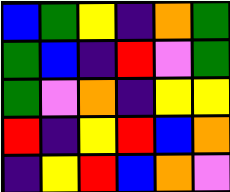[["blue", "green", "yellow", "indigo", "orange", "green"], ["green", "blue", "indigo", "red", "violet", "green"], ["green", "violet", "orange", "indigo", "yellow", "yellow"], ["red", "indigo", "yellow", "red", "blue", "orange"], ["indigo", "yellow", "red", "blue", "orange", "violet"]]